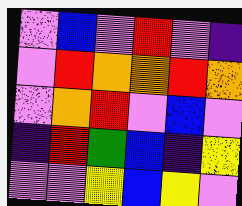[["violet", "blue", "violet", "red", "violet", "indigo"], ["violet", "red", "orange", "orange", "red", "orange"], ["violet", "orange", "red", "violet", "blue", "violet"], ["indigo", "red", "green", "blue", "indigo", "yellow"], ["violet", "violet", "yellow", "blue", "yellow", "violet"]]